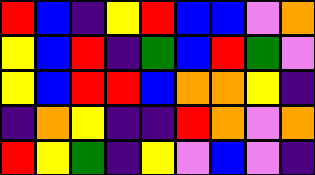[["red", "blue", "indigo", "yellow", "red", "blue", "blue", "violet", "orange"], ["yellow", "blue", "red", "indigo", "green", "blue", "red", "green", "violet"], ["yellow", "blue", "red", "red", "blue", "orange", "orange", "yellow", "indigo"], ["indigo", "orange", "yellow", "indigo", "indigo", "red", "orange", "violet", "orange"], ["red", "yellow", "green", "indigo", "yellow", "violet", "blue", "violet", "indigo"]]